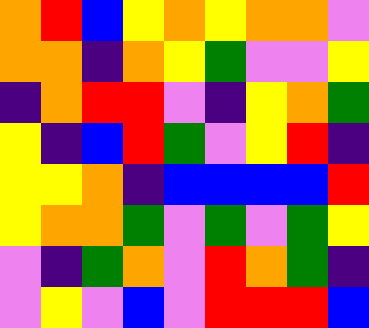[["orange", "red", "blue", "yellow", "orange", "yellow", "orange", "orange", "violet"], ["orange", "orange", "indigo", "orange", "yellow", "green", "violet", "violet", "yellow"], ["indigo", "orange", "red", "red", "violet", "indigo", "yellow", "orange", "green"], ["yellow", "indigo", "blue", "red", "green", "violet", "yellow", "red", "indigo"], ["yellow", "yellow", "orange", "indigo", "blue", "blue", "blue", "blue", "red"], ["yellow", "orange", "orange", "green", "violet", "green", "violet", "green", "yellow"], ["violet", "indigo", "green", "orange", "violet", "red", "orange", "green", "indigo"], ["violet", "yellow", "violet", "blue", "violet", "red", "red", "red", "blue"]]